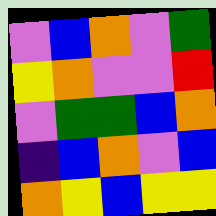[["violet", "blue", "orange", "violet", "green"], ["yellow", "orange", "violet", "violet", "red"], ["violet", "green", "green", "blue", "orange"], ["indigo", "blue", "orange", "violet", "blue"], ["orange", "yellow", "blue", "yellow", "yellow"]]